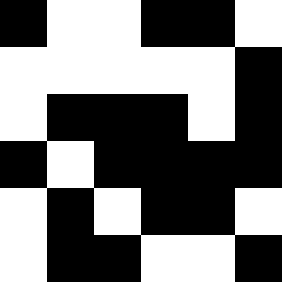[["black", "white", "white", "black", "black", "white"], ["white", "white", "white", "white", "white", "black"], ["white", "black", "black", "black", "white", "black"], ["black", "white", "black", "black", "black", "black"], ["white", "black", "white", "black", "black", "white"], ["white", "black", "black", "white", "white", "black"]]